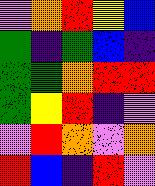[["violet", "orange", "red", "yellow", "blue"], ["green", "indigo", "green", "blue", "indigo"], ["green", "green", "orange", "red", "red"], ["green", "yellow", "red", "indigo", "violet"], ["violet", "red", "orange", "violet", "orange"], ["red", "blue", "indigo", "red", "violet"]]